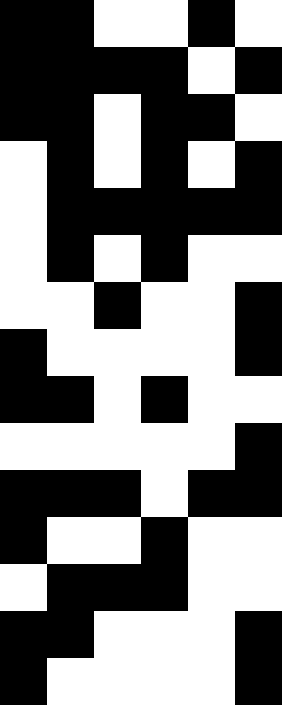[["black", "black", "white", "white", "black", "white"], ["black", "black", "black", "black", "white", "black"], ["black", "black", "white", "black", "black", "white"], ["white", "black", "white", "black", "white", "black"], ["white", "black", "black", "black", "black", "black"], ["white", "black", "white", "black", "white", "white"], ["white", "white", "black", "white", "white", "black"], ["black", "white", "white", "white", "white", "black"], ["black", "black", "white", "black", "white", "white"], ["white", "white", "white", "white", "white", "black"], ["black", "black", "black", "white", "black", "black"], ["black", "white", "white", "black", "white", "white"], ["white", "black", "black", "black", "white", "white"], ["black", "black", "white", "white", "white", "black"], ["black", "white", "white", "white", "white", "black"]]